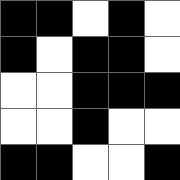[["black", "black", "white", "black", "white"], ["black", "white", "black", "black", "white"], ["white", "white", "black", "black", "black"], ["white", "white", "black", "white", "white"], ["black", "black", "white", "white", "black"]]